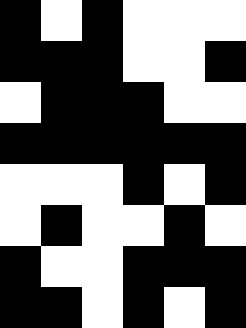[["black", "white", "black", "white", "white", "white"], ["black", "black", "black", "white", "white", "black"], ["white", "black", "black", "black", "white", "white"], ["black", "black", "black", "black", "black", "black"], ["white", "white", "white", "black", "white", "black"], ["white", "black", "white", "white", "black", "white"], ["black", "white", "white", "black", "black", "black"], ["black", "black", "white", "black", "white", "black"]]